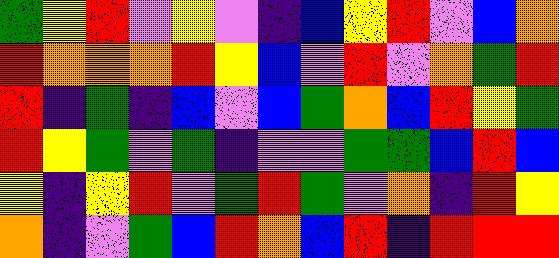[["green", "yellow", "red", "violet", "yellow", "violet", "indigo", "blue", "yellow", "red", "violet", "blue", "orange"], ["red", "orange", "orange", "orange", "red", "yellow", "blue", "violet", "red", "violet", "orange", "green", "red"], ["red", "indigo", "green", "indigo", "blue", "violet", "blue", "green", "orange", "blue", "red", "yellow", "green"], ["red", "yellow", "green", "violet", "green", "indigo", "violet", "violet", "green", "green", "blue", "red", "blue"], ["yellow", "indigo", "yellow", "red", "violet", "green", "red", "green", "violet", "orange", "indigo", "red", "yellow"], ["orange", "indigo", "violet", "green", "blue", "red", "orange", "blue", "red", "indigo", "red", "red", "red"]]